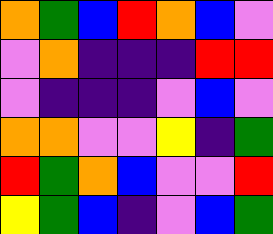[["orange", "green", "blue", "red", "orange", "blue", "violet"], ["violet", "orange", "indigo", "indigo", "indigo", "red", "red"], ["violet", "indigo", "indigo", "indigo", "violet", "blue", "violet"], ["orange", "orange", "violet", "violet", "yellow", "indigo", "green"], ["red", "green", "orange", "blue", "violet", "violet", "red"], ["yellow", "green", "blue", "indigo", "violet", "blue", "green"]]